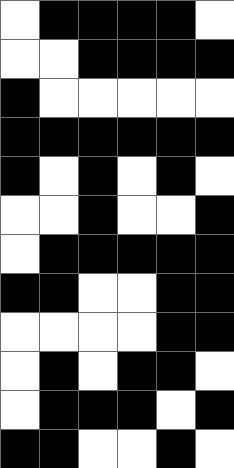[["white", "black", "black", "black", "black", "white"], ["white", "white", "black", "black", "black", "black"], ["black", "white", "white", "white", "white", "white"], ["black", "black", "black", "black", "black", "black"], ["black", "white", "black", "white", "black", "white"], ["white", "white", "black", "white", "white", "black"], ["white", "black", "black", "black", "black", "black"], ["black", "black", "white", "white", "black", "black"], ["white", "white", "white", "white", "black", "black"], ["white", "black", "white", "black", "black", "white"], ["white", "black", "black", "black", "white", "black"], ["black", "black", "white", "white", "black", "white"]]